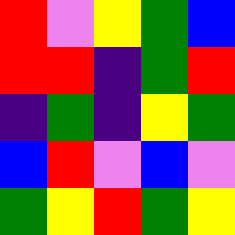[["red", "violet", "yellow", "green", "blue"], ["red", "red", "indigo", "green", "red"], ["indigo", "green", "indigo", "yellow", "green"], ["blue", "red", "violet", "blue", "violet"], ["green", "yellow", "red", "green", "yellow"]]